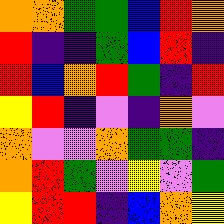[["orange", "orange", "green", "green", "blue", "red", "orange"], ["red", "indigo", "indigo", "green", "blue", "red", "indigo"], ["red", "blue", "orange", "red", "green", "indigo", "red"], ["yellow", "red", "indigo", "violet", "indigo", "orange", "violet"], ["orange", "violet", "violet", "orange", "green", "green", "indigo"], ["orange", "red", "green", "violet", "yellow", "violet", "green"], ["yellow", "red", "red", "indigo", "blue", "orange", "yellow"]]